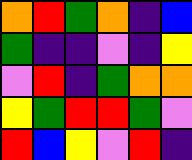[["orange", "red", "green", "orange", "indigo", "blue"], ["green", "indigo", "indigo", "violet", "indigo", "yellow"], ["violet", "red", "indigo", "green", "orange", "orange"], ["yellow", "green", "red", "red", "green", "violet"], ["red", "blue", "yellow", "violet", "red", "indigo"]]